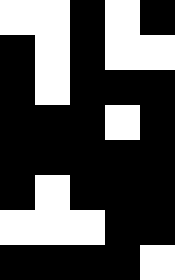[["white", "white", "black", "white", "black"], ["black", "white", "black", "white", "white"], ["black", "white", "black", "black", "black"], ["black", "black", "black", "white", "black"], ["black", "black", "black", "black", "black"], ["black", "white", "black", "black", "black"], ["white", "white", "white", "black", "black"], ["black", "black", "black", "black", "white"]]